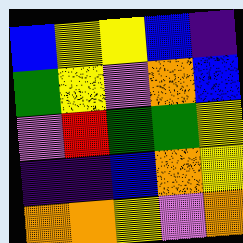[["blue", "yellow", "yellow", "blue", "indigo"], ["green", "yellow", "violet", "orange", "blue"], ["violet", "red", "green", "green", "yellow"], ["indigo", "indigo", "blue", "orange", "yellow"], ["orange", "orange", "yellow", "violet", "orange"]]